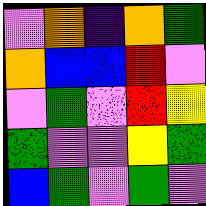[["violet", "orange", "indigo", "orange", "green"], ["orange", "blue", "blue", "red", "violet"], ["violet", "green", "violet", "red", "yellow"], ["green", "violet", "violet", "yellow", "green"], ["blue", "green", "violet", "green", "violet"]]